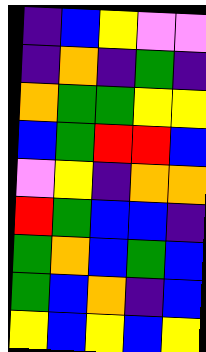[["indigo", "blue", "yellow", "violet", "violet"], ["indigo", "orange", "indigo", "green", "indigo"], ["orange", "green", "green", "yellow", "yellow"], ["blue", "green", "red", "red", "blue"], ["violet", "yellow", "indigo", "orange", "orange"], ["red", "green", "blue", "blue", "indigo"], ["green", "orange", "blue", "green", "blue"], ["green", "blue", "orange", "indigo", "blue"], ["yellow", "blue", "yellow", "blue", "yellow"]]